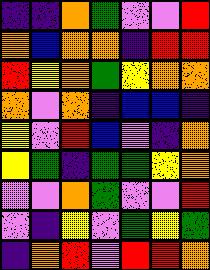[["indigo", "indigo", "orange", "green", "violet", "violet", "red"], ["orange", "blue", "orange", "orange", "indigo", "red", "red"], ["red", "yellow", "orange", "green", "yellow", "orange", "orange"], ["orange", "violet", "orange", "indigo", "blue", "blue", "indigo"], ["yellow", "violet", "red", "blue", "violet", "indigo", "orange"], ["yellow", "green", "indigo", "green", "green", "yellow", "orange"], ["violet", "violet", "orange", "green", "violet", "violet", "red"], ["violet", "indigo", "yellow", "violet", "green", "yellow", "green"], ["indigo", "orange", "red", "violet", "red", "red", "orange"]]